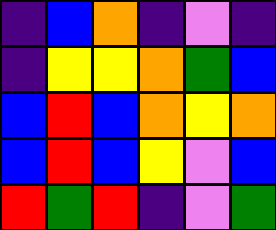[["indigo", "blue", "orange", "indigo", "violet", "indigo"], ["indigo", "yellow", "yellow", "orange", "green", "blue"], ["blue", "red", "blue", "orange", "yellow", "orange"], ["blue", "red", "blue", "yellow", "violet", "blue"], ["red", "green", "red", "indigo", "violet", "green"]]